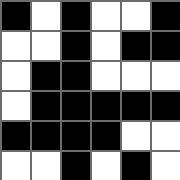[["black", "white", "black", "white", "white", "black"], ["white", "white", "black", "white", "black", "black"], ["white", "black", "black", "white", "white", "white"], ["white", "black", "black", "black", "black", "black"], ["black", "black", "black", "black", "white", "white"], ["white", "white", "black", "white", "black", "white"]]